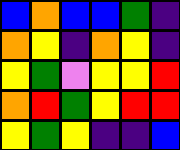[["blue", "orange", "blue", "blue", "green", "indigo"], ["orange", "yellow", "indigo", "orange", "yellow", "indigo"], ["yellow", "green", "violet", "yellow", "yellow", "red"], ["orange", "red", "green", "yellow", "red", "red"], ["yellow", "green", "yellow", "indigo", "indigo", "blue"]]